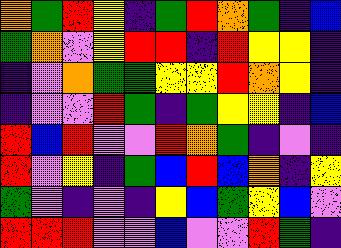[["orange", "green", "red", "yellow", "indigo", "green", "red", "orange", "green", "indigo", "blue"], ["green", "orange", "violet", "yellow", "red", "red", "indigo", "red", "yellow", "yellow", "indigo"], ["indigo", "violet", "orange", "green", "green", "yellow", "yellow", "red", "orange", "yellow", "indigo"], ["indigo", "violet", "violet", "red", "green", "indigo", "green", "yellow", "yellow", "indigo", "blue"], ["red", "blue", "red", "violet", "violet", "red", "orange", "green", "indigo", "violet", "indigo"], ["red", "violet", "yellow", "indigo", "green", "blue", "red", "blue", "orange", "indigo", "yellow"], ["green", "violet", "indigo", "violet", "indigo", "yellow", "blue", "green", "yellow", "blue", "violet"], ["red", "red", "red", "violet", "violet", "blue", "violet", "violet", "red", "green", "indigo"]]